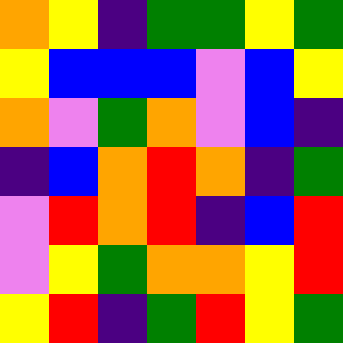[["orange", "yellow", "indigo", "green", "green", "yellow", "green"], ["yellow", "blue", "blue", "blue", "violet", "blue", "yellow"], ["orange", "violet", "green", "orange", "violet", "blue", "indigo"], ["indigo", "blue", "orange", "red", "orange", "indigo", "green"], ["violet", "red", "orange", "red", "indigo", "blue", "red"], ["violet", "yellow", "green", "orange", "orange", "yellow", "red"], ["yellow", "red", "indigo", "green", "red", "yellow", "green"]]